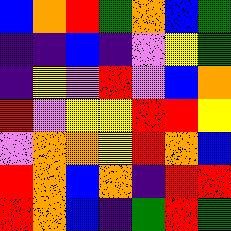[["blue", "orange", "red", "green", "orange", "blue", "green"], ["indigo", "indigo", "blue", "indigo", "violet", "yellow", "green"], ["indigo", "yellow", "violet", "red", "violet", "blue", "orange"], ["red", "violet", "yellow", "yellow", "red", "red", "yellow"], ["violet", "orange", "orange", "yellow", "red", "orange", "blue"], ["red", "orange", "blue", "orange", "indigo", "red", "red"], ["red", "orange", "blue", "indigo", "green", "red", "green"]]